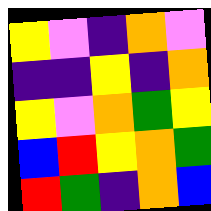[["yellow", "violet", "indigo", "orange", "violet"], ["indigo", "indigo", "yellow", "indigo", "orange"], ["yellow", "violet", "orange", "green", "yellow"], ["blue", "red", "yellow", "orange", "green"], ["red", "green", "indigo", "orange", "blue"]]